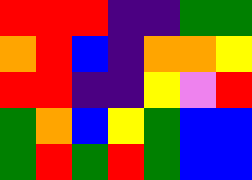[["red", "red", "red", "indigo", "indigo", "green", "green"], ["orange", "red", "blue", "indigo", "orange", "orange", "yellow"], ["red", "red", "indigo", "indigo", "yellow", "violet", "red"], ["green", "orange", "blue", "yellow", "green", "blue", "blue"], ["green", "red", "green", "red", "green", "blue", "blue"]]